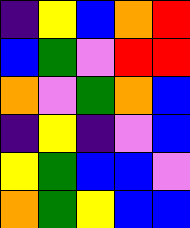[["indigo", "yellow", "blue", "orange", "red"], ["blue", "green", "violet", "red", "red"], ["orange", "violet", "green", "orange", "blue"], ["indigo", "yellow", "indigo", "violet", "blue"], ["yellow", "green", "blue", "blue", "violet"], ["orange", "green", "yellow", "blue", "blue"]]